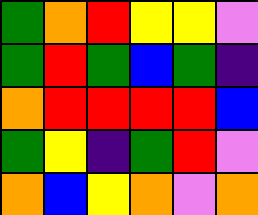[["green", "orange", "red", "yellow", "yellow", "violet"], ["green", "red", "green", "blue", "green", "indigo"], ["orange", "red", "red", "red", "red", "blue"], ["green", "yellow", "indigo", "green", "red", "violet"], ["orange", "blue", "yellow", "orange", "violet", "orange"]]